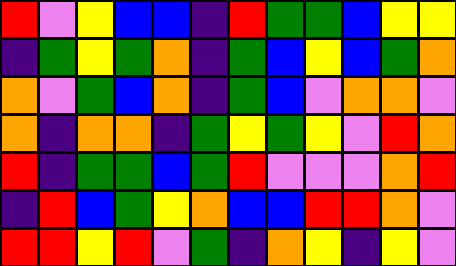[["red", "violet", "yellow", "blue", "blue", "indigo", "red", "green", "green", "blue", "yellow", "yellow"], ["indigo", "green", "yellow", "green", "orange", "indigo", "green", "blue", "yellow", "blue", "green", "orange"], ["orange", "violet", "green", "blue", "orange", "indigo", "green", "blue", "violet", "orange", "orange", "violet"], ["orange", "indigo", "orange", "orange", "indigo", "green", "yellow", "green", "yellow", "violet", "red", "orange"], ["red", "indigo", "green", "green", "blue", "green", "red", "violet", "violet", "violet", "orange", "red"], ["indigo", "red", "blue", "green", "yellow", "orange", "blue", "blue", "red", "red", "orange", "violet"], ["red", "red", "yellow", "red", "violet", "green", "indigo", "orange", "yellow", "indigo", "yellow", "violet"]]